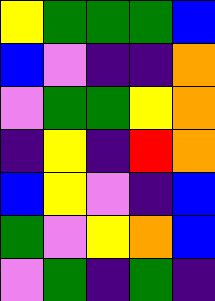[["yellow", "green", "green", "green", "blue"], ["blue", "violet", "indigo", "indigo", "orange"], ["violet", "green", "green", "yellow", "orange"], ["indigo", "yellow", "indigo", "red", "orange"], ["blue", "yellow", "violet", "indigo", "blue"], ["green", "violet", "yellow", "orange", "blue"], ["violet", "green", "indigo", "green", "indigo"]]